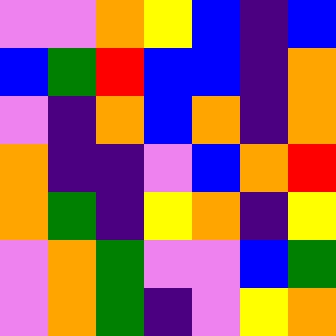[["violet", "violet", "orange", "yellow", "blue", "indigo", "blue"], ["blue", "green", "red", "blue", "blue", "indigo", "orange"], ["violet", "indigo", "orange", "blue", "orange", "indigo", "orange"], ["orange", "indigo", "indigo", "violet", "blue", "orange", "red"], ["orange", "green", "indigo", "yellow", "orange", "indigo", "yellow"], ["violet", "orange", "green", "violet", "violet", "blue", "green"], ["violet", "orange", "green", "indigo", "violet", "yellow", "orange"]]